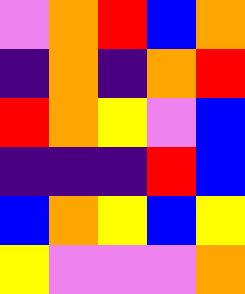[["violet", "orange", "red", "blue", "orange"], ["indigo", "orange", "indigo", "orange", "red"], ["red", "orange", "yellow", "violet", "blue"], ["indigo", "indigo", "indigo", "red", "blue"], ["blue", "orange", "yellow", "blue", "yellow"], ["yellow", "violet", "violet", "violet", "orange"]]